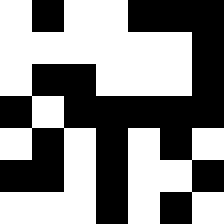[["white", "black", "white", "white", "black", "black", "black"], ["white", "white", "white", "white", "white", "white", "black"], ["white", "black", "black", "white", "white", "white", "black"], ["black", "white", "black", "black", "black", "black", "black"], ["white", "black", "white", "black", "white", "black", "white"], ["black", "black", "white", "black", "white", "white", "black"], ["white", "white", "white", "black", "white", "black", "white"]]